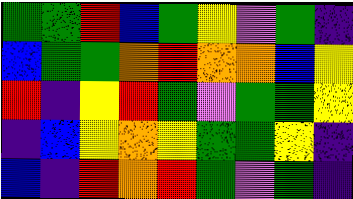[["green", "green", "red", "blue", "green", "yellow", "violet", "green", "indigo"], ["blue", "green", "green", "orange", "red", "orange", "orange", "blue", "yellow"], ["red", "indigo", "yellow", "red", "green", "violet", "green", "green", "yellow"], ["indigo", "blue", "yellow", "orange", "yellow", "green", "green", "yellow", "indigo"], ["blue", "indigo", "red", "orange", "red", "green", "violet", "green", "indigo"]]